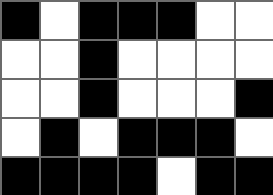[["black", "white", "black", "black", "black", "white", "white"], ["white", "white", "black", "white", "white", "white", "white"], ["white", "white", "black", "white", "white", "white", "black"], ["white", "black", "white", "black", "black", "black", "white"], ["black", "black", "black", "black", "white", "black", "black"]]